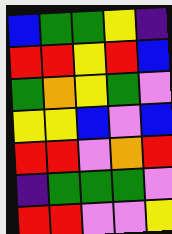[["blue", "green", "green", "yellow", "indigo"], ["red", "red", "yellow", "red", "blue"], ["green", "orange", "yellow", "green", "violet"], ["yellow", "yellow", "blue", "violet", "blue"], ["red", "red", "violet", "orange", "red"], ["indigo", "green", "green", "green", "violet"], ["red", "red", "violet", "violet", "yellow"]]